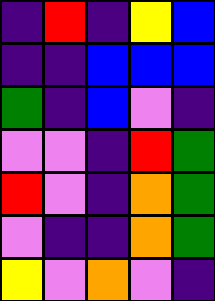[["indigo", "red", "indigo", "yellow", "blue"], ["indigo", "indigo", "blue", "blue", "blue"], ["green", "indigo", "blue", "violet", "indigo"], ["violet", "violet", "indigo", "red", "green"], ["red", "violet", "indigo", "orange", "green"], ["violet", "indigo", "indigo", "orange", "green"], ["yellow", "violet", "orange", "violet", "indigo"]]